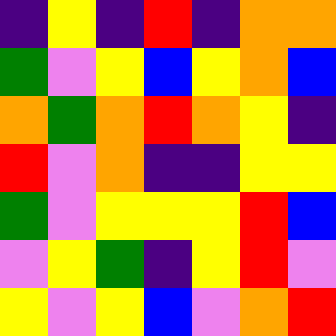[["indigo", "yellow", "indigo", "red", "indigo", "orange", "orange"], ["green", "violet", "yellow", "blue", "yellow", "orange", "blue"], ["orange", "green", "orange", "red", "orange", "yellow", "indigo"], ["red", "violet", "orange", "indigo", "indigo", "yellow", "yellow"], ["green", "violet", "yellow", "yellow", "yellow", "red", "blue"], ["violet", "yellow", "green", "indigo", "yellow", "red", "violet"], ["yellow", "violet", "yellow", "blue", "violet", "orange", "red"]]